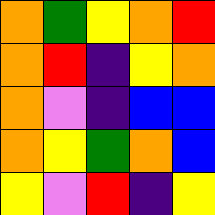[["orange", "green", "yellow", "orange", "red"], ["orange", "red", "indigo", "yellow", "orange"], ["orange", "violet", "indigo", "blue", "blue"], ["orange", "yellow", "green", "orange", "blue"], ["yellow", "violet", "red", "indigo", "yellow"]]